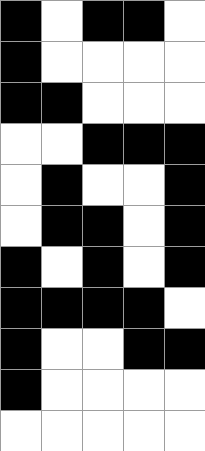[["black", "white", "black", "black", "white"], ["black", "white", "white", "white", "white"], ["black", "black", "white", "white", "white"], ["white", "white", "black", "black", "black"], ["white", "black", "white", "white", "black"], ["white", "black", "black", "white", "black"], ["black", "white", "black", "white", "black"], ["black", "black", "black", "black", "white"], ["black", "white", "white", "black", "black"], ["black", "white", "white", "white", "white"], ["white", "white", "white", "white", "white"]]